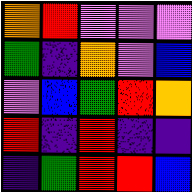[["orange", "red", "violet", "violet", "violet"], ["green", "indigo", "orange", "violet", "blue"], ["violet", "blue", "green", "red", "orange"], ["red", "indigo", "red", "indigo", "indigo"], ["indigo", "green", "red", "red", "blue"]]